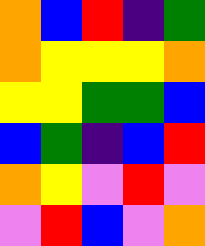[["orange", "blue", "red", "indigo", "green"], ["orange", "yellow", "yellow", "yellow", "orange"], ["yellow", "yellow", "green", "green", "blue"], ["blue", "green", "indigo", "blue", "red"], ["orange", "yellow", "violet", "red", "violet"], ["violet", "red", "blue", "violet", "orange"]]